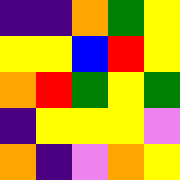[["indigo", "indigo", "orange", "green", "yellow"], ["yellow", "yellow", "blue", "red", "yellow"], ["orange", "red", "green", "yellow", "green"], ["indigo", "yellow", "yellow", "yellow", "violet"], ["orange", "indigo", "violet", "orange", "yellow"]]